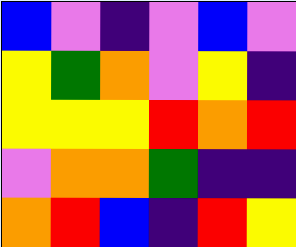[["blue", "violet", "indigo", "violet", "blue", "violet"], ["yellow", "green", "orange", "violet", "yellow", "indigo"], ["yellow", "yellow", "yellow", "red", "orange", "red"], ["violet", "orange", "orange", "green", "indigo", "indigo"], ["orange", "red", "blue", "indigo", "red", "yellow"]]